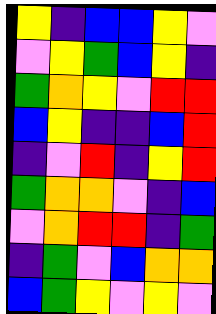[["yellow", "indigo", "blue", "blue", "yellow", "violet"], ["violet", "yellow", "green", "blue", "yellow", "indigo"], ["green", "orange", "yellow", "violet", "red", "red"], ["blue", "yellow", "indigo", "indigo", "blue", "red"], ["indigo", "violet", "red", "indigo", "yellow", "red"], ["green", "orange", "orange", "violet", "indigo", "blue"], ["violet", "orange", "red", "red", "indigo", "green"], ["indigo", "green", "violet", "blue", "orange", "orange"], ["blue", "green", "yellow", "violet", "yellow", "violet"]]